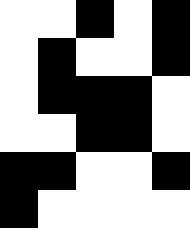[["white", "white", "black", "white", "black"], ["white", "black", "white", "white", "black"], ["white", "black", "black", "black", "white"], ["white", "white", "black", "black", "white"], ["black", "black", "white", "white", "black"], ["black", "white", "white", "white", "white"]]